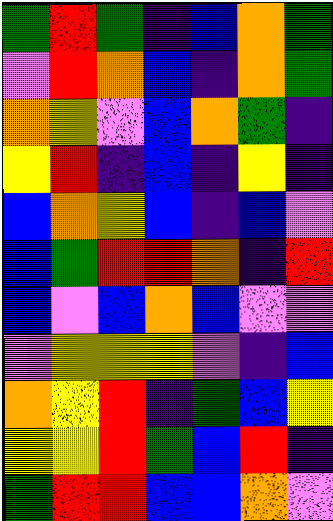[["green", "red", "green", "indigo", "blue", "orange", "green"], ["violet", "red", "orange", "blue", "indigo", "orange", "green"], ["orange", "yellow", "violet", "blue", "orange", "green", "indigo"], ["yellow", "red", "indigo", "blue", "indigo", "yellow", "indigo"], ["blue", "orange", "yellow", "blue", "indigo", "blue", "violet"], ["blue", "green", "red", "red", "orange", "indigo", "red"], ["blue", "violet", "blue", "orange", "blue", "violet", "violet"], ["violet", "yellow", "yellow", "yellow", "violet", "indigo", "blue"], ["orange", "yellow", "red", "indigo", "green", "blue", "yellow"], ["yellow", "yellow", "red", "green", "blue", "red", "indigo"], ["green", "red", "red", "blue", "blue", "orange", "violet"]]